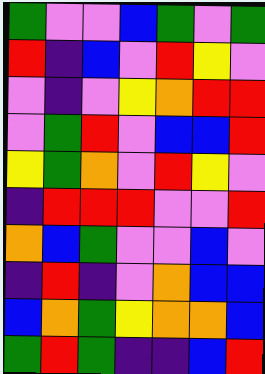[["green", "violet", "violet", "blue", "green", "violet", "green"], ["red", "indigo", "blue", "violet", "red", "yellow", "violet"], ["violet", "indigo", "violet", "yellow", "orange", "red", "red"], ["violet", "green", "red", "violet", "blue", "blue", "red"], ["yellow", "green", "orange", "violet", "red", "yellow", "violet"], ["indigo", "red", "red", "red", "violet", "violet", "red"], ["orange", "blue", "green", "violet", "violet", "blue", "violet"], ["indigo", "red", "indigo", "violet", "orange", "blue", "blue"], ["blue", "orange", "green", "yellow", "orange", "orange", "blue"], ["green", "red", "green", "indigo", "indigo", "blue", "red"]]